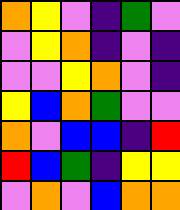[["orange", "yellow", "violet", "indigo", "green", "violet"], ["violet", "yellow", "orange", "indigo", "violet", "indigo"], ["violet", "violet", "yellow", "orange", "violet", "indigo"], ["yellow", "blue", "orange", "green", "violet", "violet"], ["orange", "violet", "blue", "blue", "indigo", "red"], ["red", "blue", "green", "indigo", "yellow", "yellow"], ["violet", "orange", "violet", "blue", "orange", "orange"]]